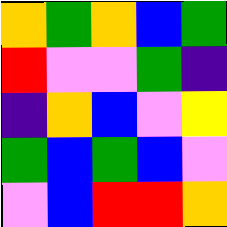[["orange", "green", "orange", "blue", "green"], ["red", "violet", "violet", "green", "indigo"], ["indigo", "orange", "blue", "violet", "yellow"], ["green", "blue", "green", "blue", "violet"], ["violet", "blue", "red", "red", "orange"]]